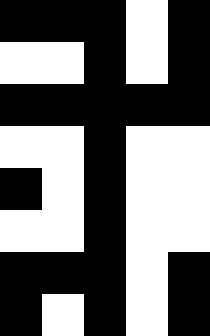[["black", "black", "black", "white", "black"], ["white", "white", "black", "white", "black"], ["black", "black", "black", "black", "black"], ["white", "white", "black", "white", "white"], ["black", "white", "black", "white", "white"], ["white", "white", "black", "white", "white"], ["black", "black", "black", "white", "black"], ["black", "white", "black", "white", "black"]]